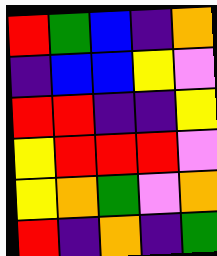[["red", "green", "blue", "indigo", "orange"], ["indigo", "blue", "blue", "yellow", "violet"], ["red", "red", "indigo", "indigo", "yellow"], ["yellow", "red", "red", "red", "violet"], ["yellow", "orange", "green", "violet", "orange"], ["red", "indigo", "orange", "indigo", "green"]]